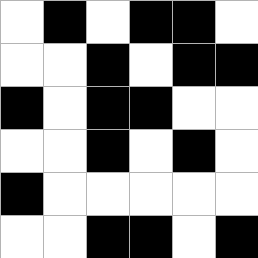[["white", "black", "white", "black", "black", "white"], ["white", "white", "black", "white", "black", "black"], ["black", "white", "black", "black", "white", "white"], ["white", "white", "black", "white", "black", "white"], ["black", "white", "white", "white", "white", "white"], ["white", "white", "black", "black", "white", "black"]]